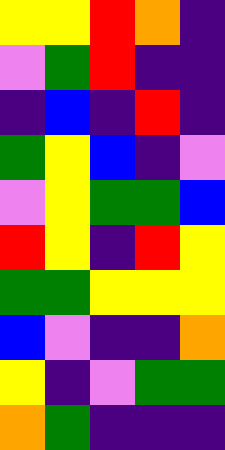[["yellow", "yellow", "red", "orange", "indigo"], ["violet", "green", "red", "indigo", "indigo"], ["indigo", "blue", "indigo", "red", "indigo"], ["green", "yellow", "blue", "indigo", "violet"], ["violet", "yellow", "green", "green", "blue"], ["red", "yellow", "indigo", "red", "yellow"], ["green", "green", "yellow", "yellow", "yellow"], ["blue", "violet", "indigo", "indigo", "orange"], ["yellow", "indigo", "violet", "green", "green"], ["orange", "green", "indigo", "indigo", "indigo"]]